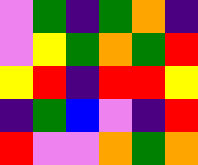[["violet", "green", "indigo", "green", "orange", "indigo"], ["violet", "yellow", "green", "orange", "green", "red"], ["yellow", "red", "indigo", "red", "red", "yellow"], ["indigo", "green", "blue", "violet", "indigo", "red"], ["red", "violet", "violet", "orange", "green", "orange"]]